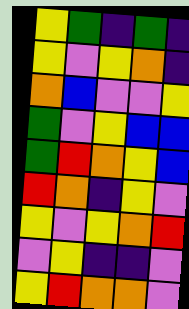[["yellow", "green", "indigo", "green", "indigo"], ["yellow", "violet", "yellow", "orange", "indigo"], ["orange", "blue", "violet", "violet", "yellow"], ["green", "violet", "yellow", "blue", "blue"], ["green", "red", "orange", "yellow", "blue"], ["red", "orange", "indigo", "yellow", "violet"], ["yellow", "violet", "yellow", "orange", "red"], ["violet", "yellow", "indigo", "indigo", "violet"], ["yellow", "red", "orange", "orange", "violet"]]